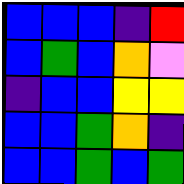[["blue", "blue", "blue", "indigo", "red"], ["blue", "green", "blue", "orange", "violet"], ["indigo", "blue", "blue", "yellow", "yellow"], ["blue", "blue", "green", "orange", "indigo"], ["blue", "blue", "green", "blue", "green"]]